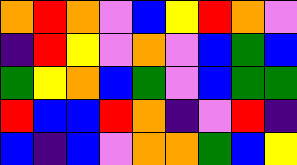[["orange", "red", "orange", "violet", "blue", "yellow", "red", "orange", "violet"], ["indigo", "red", "yellow", "violet", "orange", "violet", "blue", "green", "blue"], ["green", "yellow", "orange", "blue", "green", "violet", "blue", "green", "green"], ["red", "blue", "blue", "red", "orange", "indigo", "violet", "red", "indigo"], ["blue", "indigo", "blue", "violet", "orange", "orange", "green", "blue", "yellow"]]